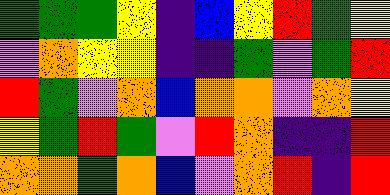[["green", "green", "green", "yellow", "indigo", "blue", "yellow", "red", "green", "yellow"], ["violet", "orange", "yellow", "yellow", "indigo", "indigo", "green", "violet", "green", "red"], ["red", "green", "violet", "orange", "blue", "orange", "orange", "violet", "orange", "yellow"], ["yellow", "green", "red", "green", "violet", "red", "orange", "indigo", "indigo", "red"], ["orange", "orange", "green", "orange", "blue", "violet", "orange", "red", "indigo", "red"]]